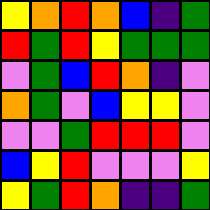[["yellow", "orange", "red", "orange", "blue", "indigo", "green"], ["red", "green", "red", "yellow", "green", "green", "green"], ["violet", "green", "blue", "red", "orange", "indigo", "violet"], ["orange", "green", "violet", "blue", "yellow", "yellow", "violet"], ["violet", "violet", "green", "red", "red", "red", "violet"], ["blue", "yellow", "red", "violet", "violet", "violet", "yellow"], ["yellow", "green", "red", "orange", "indigo", "indigo", "green"]]